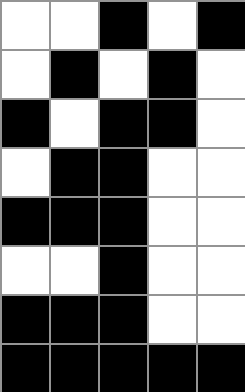[["white", "white", "black", "white", "black"], ["white", "black", "white", "black", "white"], ["black", "white", "black", "black", "white"], ["white", "black", "black", "white", "white"], ["black", "black", "black", "white", "white"], ["white", "white", "black", "white", "white"], ["black", "black", "black", "white", "white"], ["black", "black", "black", "black", "black"]]